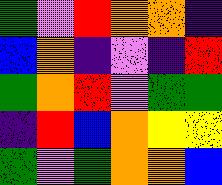[["green", "violet", "red", "orange", "orange", "indigo"], ["blue", "orange", "indigo", "violet", "indigo", "red"], ["green", "orange", "red", "violet", "green", "green"], ["indigo", "red", "blue", "orange", "yellow", "yellow"], ["green", "violet", "green", "orange", "orange", "blue"]]